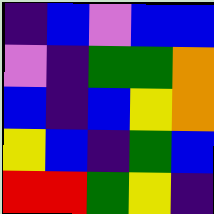[["indigo", "blue", "violet", "blue", "blue"], ["violet", "indigo", "green", "green", "orange"], ["blue", "indigo", "blue", "yellow", "orange"], ["yellow", "blue", "indigo", "green", "blue"], ["red", "red", "green", "yellow", "indigo"]]